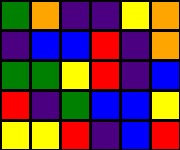[["green", "orange", "indigo", "indigo", "yellow", "orange"], ["indigo", "blue", "blue", "red", "indigo", "orange"], ["green", "green", "yellow", "red", "indigo", "blue"], ["red", "indigo", "green", "blue", "blue", "yellow"], ["yellow", "yellow", "red", "indigo", "blue", "red"]]